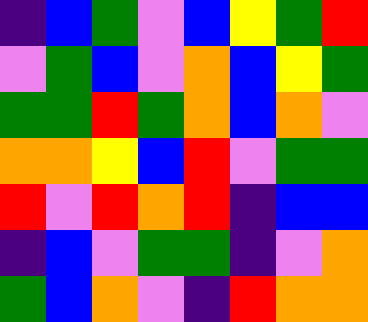[["indigo", "blue", "green", "violet", "blue", "yellow", "green", "red"], ["violet", "green", "blue", "violet", "orange", "blue", "yellow", "green"], ["green", "green", "red", "green", "orange", "blue", "orange", "violet"], ["orange", "orange", "yellow", "blue", "red", "violet", "green", "green"], ["red", "violet", "red", "orange", "red", "indigo", "blue", "blue"], ["indigo", "blue", "violet", "green", "green", "indigo", "violet", "orange"], ["green", "blue", "orange", "violet", "indigo", "red", "orange", "orange"]]